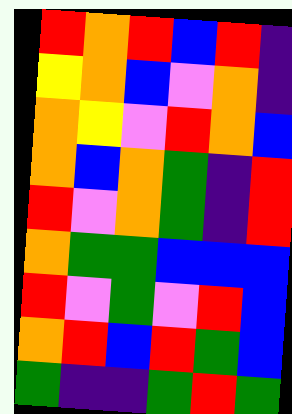[["red", "orange", "red", "blue", "red", "indigo"], ["yellow", "orange", "blue", "violet", "orange", "indigo"], ["orange", "yellow", "violet", "red", "orange", "blue"], ["orange", "blue", "orange", "green", "indigo", "red"], ["red", "violet", "orange", "green", "indigo", "red"], ["orange", "green", "green", "blue", "blue", "blue"], ["red", "violet", "green", "violet", "red", "blue"], ["orange", "red", "blue", "red", "green", "blue"], ["green", "indigo", "indigo", "green", "red", "green"]]